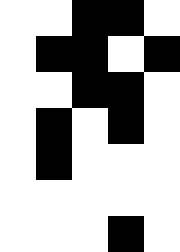[["white", "white", "black", "black", "white"], ["white", "black", "black", "white", "black"], ["white", "white", "black", "black", "white"], ["white", "black", "white", "black", "white"], ["white", "black", "white", "white", "white"], ["white", "white", "white", "white", "white"], ["white", "white", "white", "black", "white"]]